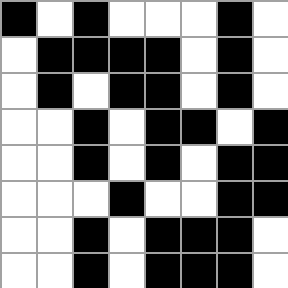[["black", "white", "black", "white", "white", "white", "black", "white"], ["white", "black", "black", "black", "black", "white", "black", "white"], ["white", "black", "white", "black", "black", "white", "black", "white"], ["white", "white", "black", "white", "black", "black", "white", "black"], ["white", "white", "black", "white", "black", "white", "black", "black"], ["white", "white", "white", "black", "white", "white", "black", "black"], ["white", "white", "black", "white", "black", "black", "black", "white"], ["white", "white", "black", "white", "black", "black", "black", "white"]]